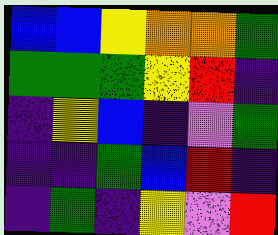[["blue", "blue", "yellow", "orange", "orange", "green"], ["green", "green", "green", "yellow", "red", "indigo"], ["indigo", "yellow", "blue", "indigo", "violet", "green"], ["indigo", "indigo", "green", "blue", "red", "indigo"], ["indigo", "green", "indigo", "yellow", "violet", "red"]]